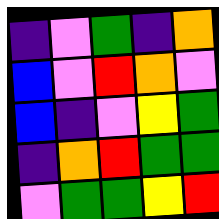[["indigo", "violet", "green", "indigo", "orange"], ["blue", "violet", "red", "orange", "violet"], ["blue", "indigo", "violet", "yellow", "green"], ["indigo", "orange", "red", "green", "green"], ["violet", "green", "green", "yellow", "red"]]